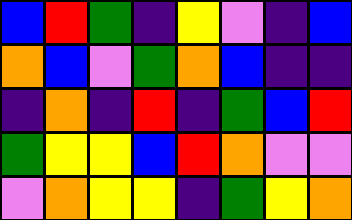[["blue", "red", "green", "indigo", "yellow", "violet", "indigo", "blue"], ["orange", "blue", "violet", "green", "orange", "blue", "indigo", "indigo"], ["indigo", "orange", "indigo", "red", "indigo", "green", "blue", "red"], ["green", "yellow", "yellow", "blue", "red", "orange", "violet", "violet"], ["violet", "orange", "yellow", "yellow", "indigo", "green", "yellow", "orange"]]